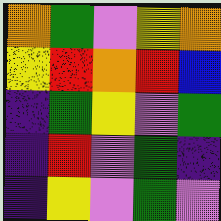[["orange", "green", "violet", "yellow", "orange"], ["yellow", "red", "orange", "red", "blue"], ["indigo", "green", "yellow", "violet", "green"], ["indigo", "red", "violet", "green", "indigo"], ["indigo", "yellow", "violet", "green", "violet"]]